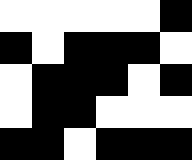[["white", "white", "white", "white", "white", "black"], ["black", "white", "black", "black", "black", "white"], ["white", "black", "black", "black", "white", "black"], ["white", "black", "black", "white", "white", "white"], ["black", "black", "white", "black", "black", "black"]]